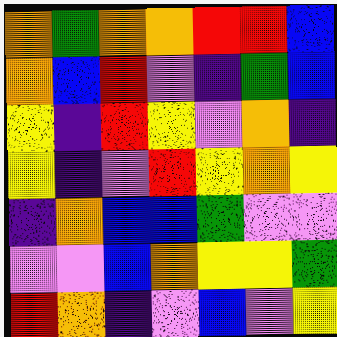[["orange", "green", "orange", "orange", "red", "red", "blue"], ["orange", "blue", "red", "violet", "indigo", "green", "blue"], ["yellow", "indigo", "red", "yellow", "violet", "orange", "indigo"], ["yellow", "indigo", "violet", "red", "yellow", "orange", "yellow"], ["indigo", "orange", "blue", "blue", "green", "violet", "violet"], ["violet", "violet", "blue", "orange", "yellow", "yellow", "green"], ["red", "orange", "indigo", "violet", "blue", "violet", "yellow"]]